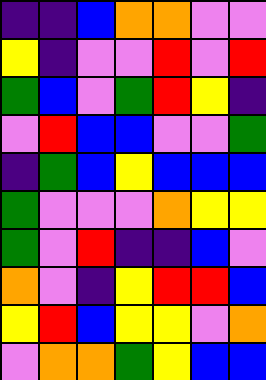[["indigo", "indigo", "blue", "orange", "orange", "violet", "violet"], ["yellow", "indigo", "violet", "violet", "red", "violet", "red"], ["green", "blue", "violet", "green", "red", "yellow", "indigo"], ["violet", "red", "blue", "blue", "violet", "violet", "green"], ["indigo", "green", "blue", "yellow", "blue", "blue", "blue"], ["green", "violet", "violet", "violet", "orange", "yellow", "yellow"], ["green", "violet", "red", "indigo", "indigo", "blue", "violet"], ["orange", "violet", "indigo", "yellow", "red", "red", "blue"], ["yellow", "red", "blue", "yellow", "yellow", "violet", "orange"], ["violet", "orange", "orange", "green", "yellow", "blue", "blue"]]